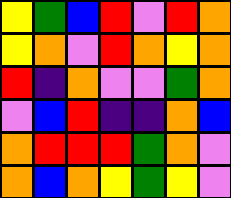[["yellow", "green", "blue", "red", "violet", "red", "orange"], ["yellow", "orange", "violet", "red", "orange", "yellow", "orange"], ["red", "indigo", "orange", "violet", "violet", "green", "orange"], ["violet", "blue", "red", "indigo", "indigo", "orange", "blue"], ["orange", "red", "red", "red", "green", "orange", "violet"], ["orange", "blue", "orange", "yellow", "green", "yellow", "violet"]]